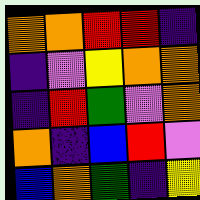[["orange", "orange", "red", "red", "indigo"], ["indigo", "violet", "yellow", "orange", "orange"], ["indigo", "red", "green", "violet", "orange"], ["orange", "indigo", "blue", "red", "violet"], ["blue", "orange", "green", "indigo", "yellow"]]